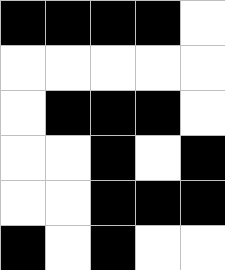[["black", "black", "black", "black", "white"], ["white", "white", "white", "white", "white"], ["white", "black", "black", "black", "white"], ["white", "white", "black", "white", "black"], ["white", "white", "black", "black", "black"], ["black", "white", "black", "white", "white"]]